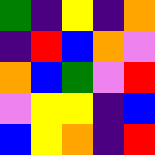[["green", "indigo", "yellow", "indigo", "orange"], ["indigo", "red", "blue", "orange", "violet"], ["orange", "blue", "green", "violet", "red"], ["violet", "yellow", "yellow", "indigo", "blue"], ["blue", "yellow", "orange", "indigo", "red"]]